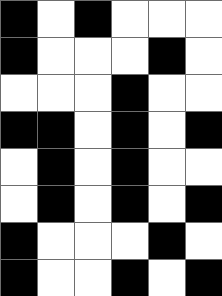[["black", "white", "black", "white", "white", "white"], ["black", "white", "white", "white", "black", "white"], ["white", "white", "white", "black", "white", "white"], ["black", "black", "white", "black", "white", "black"], ["white", "black", "white", "black", "white", "white"], ["white", "black", "white", "black", "white", "black"], ["black", "white", "white", "white", "black", "white"], ["black", "white", "white", "black", "white", "black"]]